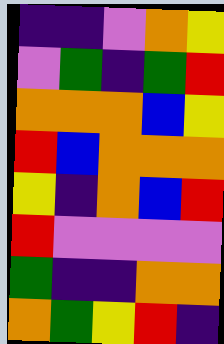[["indigo", "indigo", "violet", "orange", "yellow"], ["violet", "green", "indigo", "green", "red"], ["orange", "orange", "orange", "blue", "yellow"], ["red", "blue", "orange", "orange", "orange"], ["yellow", "indigo", "orange", "blue", "red"], ["red", "violet", "violet", "violet", "violet"], ["green", "indigo", "indigo", "orange", "orange"], ["orange", "green", "yellow", "red", "indigo"]]